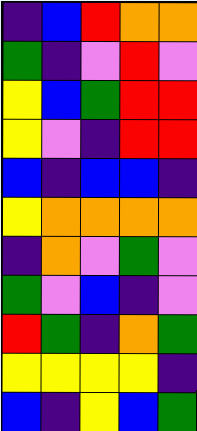[["indigo", "blue", "red", "orange", "orange"], ["green", "indigo", "violet", "red", "violet"], ["yellow", "blue", "green", "red", "red"], ["yellow", "violet", "indigo", "red", "red"], ["blue", "indigo", "blue", "blue", "indigo"], ["yellow", "orange", "orange", "orange", "orange"], ["indigo", "orange", "violet", "green", "violet"], ["green", "violet", "blue", "indigo", "violet"], ["red", "green", "indigo", "orange", "green"], ["yellow", "yellow", "yellow", "yellow", "indigo"], ["blue", "indigo", "yellow", "blue", "green"]]